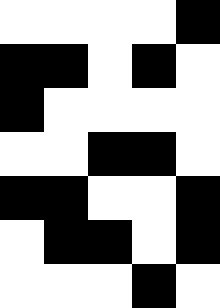[["white", "white", "white", "white", "black"], ["black", "black", "white", "black", "white"], ["black", "white", "white", "white", "white"], ["white", "white", "black", "black", "white"], ["black", "black", "white", "white", "black"], ["white", "black", "black", "white", "black"], ["white", "white", "white", "black", "white"]]